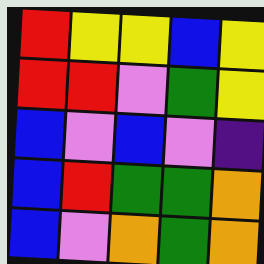[["red", "yellow", "yellow", "blue", "yellow"], ["red", "red", "violet", "green", "yellow"], ["blue", "violet", "blue", "violet", "indigo"], ["blue", "red", "green", "green", "orange"], ["blue", "violet", "orange", "green", "orange"]]